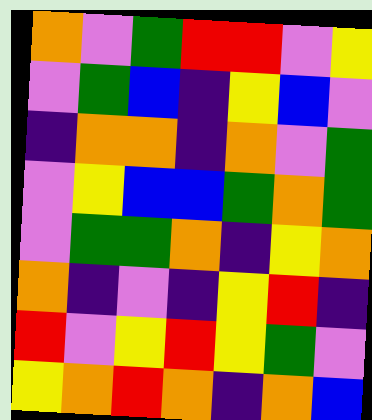[["orange", "violet", "green", "red", "red", "violet", "yellow"], ["violet", "green", "blue", "indigo", "yellow", "blue", "violet"], ["indigo", "orange", "orange", "indigo", "orange", "violet", "green"], ["violet", "yellow", "blue", "blue", "green", "orange", "green"], ["violet", "green", "green", "orange", "indigo", "yellow", "orange"], ["orange", "indigo", "violet", "indigo", "yellow", "red", "indigo"], ["red", "violet", "yellow", "red", "yellow", "green", "violet"], ["yellow", "orange", "red", "orange", "indigo", "orange", "blue"]]